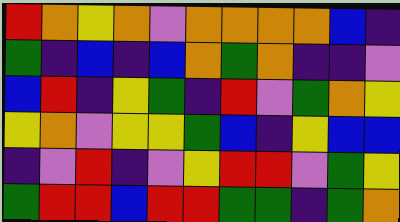[["red", "orange", "yellow", "orange", "violet", "orange", "orange", "orange", "orange", "blue", "indigo"], ["green", "indigo", "blue", "indigo", "blue", "orange", "green", "orange", "indigo", "indigo", "violet"], ["blue", "red", "indigo", "yellow", "green", "indigo", "red", "violet", "green", "orange", "yellow"], ["yellow", "orange", "violet", "yellow", "yellow", "green", "blue", "indigo", "yellow", "blue", "blue"], ["indigo", "violet", "red", "indigo", "violet", "yellow", "red", "red", "violet", "green", "yellow"], ["green", "red", "red", "blue", "red", "red", "green", "green", "indigo", "green", "orange"]]